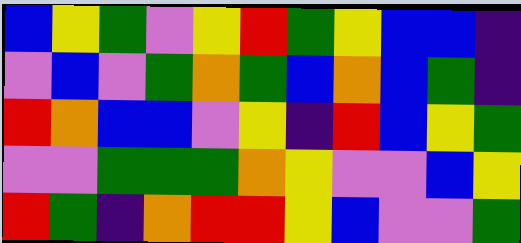[["blue", "yellow", "green", "violet", "yellow", "red", "green", "yellow", "blue", "blue", "indigo"], ["violet", "blue", "violet", "green", "orange", "green", "blue", "orange", "blue", "green", "indigo"], ["red", "orange", "blue", "blue", "violet", "yellow", "indigo", "red", "blue", "yellow", "green"], ["violet", "violet", "green", "green", "green", "orange", "yellow", "violet", "violet", "blue", "yellow"], ["red", "green", "indigo", "orange", "red", "red", "yellow", "blue", "violet", "violet", "green"]]